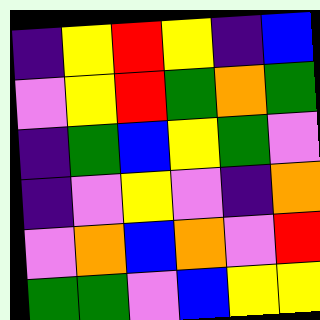[["indigo", "yellow", "red", "yellow", "indigo", "blue"], ["violet", "yellow", "red", "green", "orange", "green"], ["indigo", "green", "blue", "yellow", "green", "violet"], ["indigo", "violet", "yellow", "violet", "indigo", "orange"], ["violet", "orange", "blue", "orange", "violet", "red"], ["green", "green", "violet", "blue", "yellow", "yellow"]]